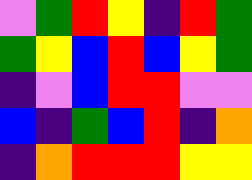[["violet", "green", "red", "yellow", "indigo", "red", "green"], ["green", "yellow", "blue", "red", "blue", "yellow", "green"], ["indigo", "violet", "blue", "red", "red", "violet", "violet"], ["blue", "indigo", "green", "blue", "red", "indigo", "orange"], ["indigo", "orange", "red", "red", "red", "yellow", "yellow"]]